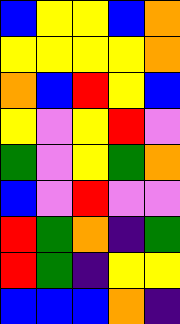[["blue", "yellow", "yellow", "blue", "orange"], ["yellow", "yellow", "yellow", "yellow", "orange"], ["orange", "blue", "red", "yellow", "blue"], ["yellow", "violet", "yellow", "red", "violet"], ["green", "violet", "yellow", "green", "orange"], ["blue", "violet", "red", "violet", "violet"], ["red", "green", "orange", "indigo", "green"], ["red", "green", "indigo", "yellow", "yellow"], ["blue", "blue", "blue", "orange", "indigo"]]